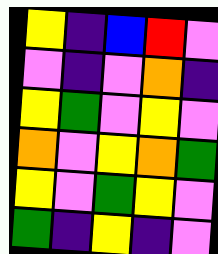[["yellow", "indigo", "blue", "red", "violet"], ["violet", "indigo", "violet", "orange", "indigo"], ["yellow", "green", "violet", "yellow", "violet"], ["orange", "violet", "yellow", "orange", "green"], ["yellow", "violet", "green", "yellow", "violet"], ["green", "indigo", "yellow", "indigo", "violet"]]